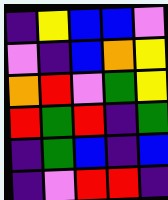[["indigo", "yellow", "blue", "blue", "violet"], ["violet", "indigo", "blue", "orange", "yellow"], ["orange", "red", "violet", "green", "yellow"], ["red", "green", "red", "indigo", "green"], ["indigo", "green", "blue", "indigo", "blue"], ["indigo", "violet", "red", "red", "indigo"]]